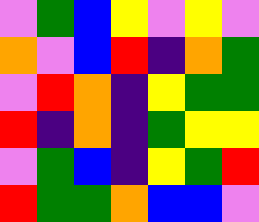[["violet", "green", "blue", "yellow", "violet", "yellow", "violet"], ["orange", "violet", "blue", "red", "indigo", "orange", "green"], ["violet", "red", "orange", "indigo", "yellow", "green", "green"], ["red", "indigo", "orange", "indigo", "green", "yellow", "yellow"], ["violet", "green", "blue", "indigo", "yellow", "green", "red"], ["red", "green", "green", "orange", "blue", "blue", "violet"]]